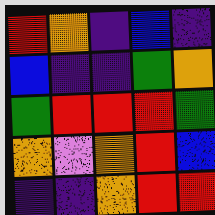[["red", "orange", "indigo", "blue", "indigo"], ["blue", "indigo", "indigo", "green", "orange"], ["green", "red", "red", "red", "green"], ["orange", "violet", "orange", "red", "blue"], ["indigo", "indigo", "orange", "red", "red"]]